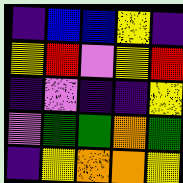[["indigo", "blue", "blue", "yellow", "indigo"], ["yellow", "red", "violet", "yellow", "red"], ["indigo", "violet", "indigo", "indigo", "yellow"], ["violet", "green", "green", "orange", "green"], ["indigo", "yellow", "orange", "orange", "yellow"]]